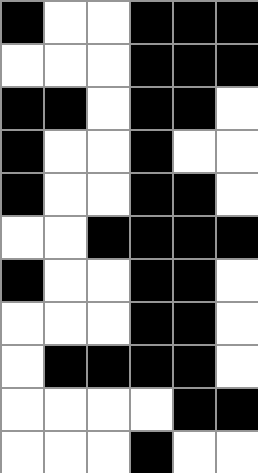[["black", "white", "white", "black", "black", "black"], ["white", "white", "white", "black", "black", "black"], ["black", "black", "white", "black", "black", "white"], ["black", "white", "white", "black", "white", "white"], ["black", "white", "white", "black", "black", "white"], ["white", "white", "black", "black", "black", "black"], ["black", "white", "white", "black", "black", "white"], ["white", "white", "white", "black", "black", "white"], ["white", "black", "black", "black", "black", "white"], ["white", "white", "white", "white", "black", "black"], ["white", "white", "white", "black", "white", "white"]]